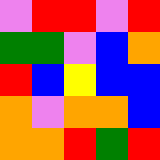[["violet", "red", "red", "violet", "red"], ["green", "green", "violet", "blue", "orange"], ["red", "blue", "yellow", "blue", "blue"], ["orange", "violet", "orange", "orange", "blue"], ["orange", "orange", "red", "green", "red"]]